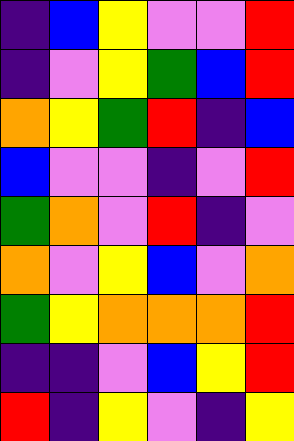[["indigo", "blue", "yellow", "violet", "violet", "red"], ["indigo", "violet", "yellow", "green", "blue", "red"], ["orange", "yellow", "green", "red", "indigo", "blue"], ["blue", "violet", "violet", "indigo", "violet", "red"], ["green", "orange", "violet", "red", "indigo", "violet"], ["orange", "violet", "yellow", "blue", "violet", "orange"], ["green", "yellow", "orange", "orange", "orange", "red"], ["indigo", "indigo", "violet", "blue", "yellow", "red"], ["red", "indigo", "yellow", "violet", "indigo", "yellow"]]